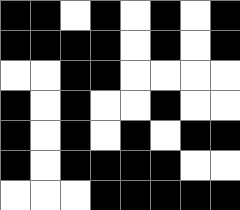[["black", "black", "white", "black", "white", "black", "white", "black"], ["black", "black", "black", "black", "white", "black", "white", "black"], ["white", "white", "black", "black", "white", "white", "white", "white"], ["black", "white", "black", "white", "white", "black", "white", "white"], ["black", "white", "black", "white", "black", "white", "black", "black"], ["black", "white", "black", "black", "black", "black", "white", "white"], ["white", "white", "white", "black", "black", "black", "black", "black"]]